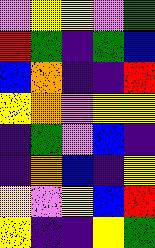[["violet", "yellow", "yellow", "violet", "green"], ["red", "green", "indigo", "green", "blue"], ["blue", "orange", "indigo", "indigo", "red"], ["yellow", "orange", "violet", "yellow", "yellow"], ["indigo", "green", "violet", "blue", "indigo"], ["indigo", "orange", "blue", "indigo", "yellow"], ["yellow", "violet", "yellow", "blue", "red"], ["yellow", "indigo", "indigo", "yellow", "green"]]